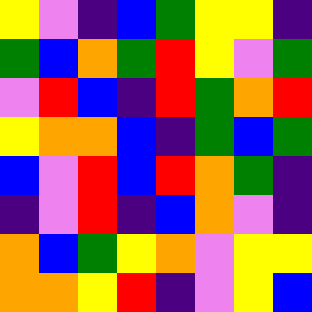[["yellow", "violet", "indigo", "blue", "green", "yellow", "yellow", "indigo"], ["green", "blue", "orange", "green", "red", "yellow", "violet", "green"], ["violet", "red", "blue", "indigo", "red", "green", "orange", "red"], ["yellow", "orange", "orange", "blue", "indigo", "green", "blue", "green"], ["blue", "violet", "red", "blue", "red", "orange", "green", "indigo"], ["indigo", "violet", "red", "indigo", "blue", "orange", "violet", "indigo"], ["orange", "blue", "green", "yellow", "orange", "violet", "yellow", "yellow"], ["orange", "orange", "yellow", "red", "indigo", "violet", "yellow", "blue"]]